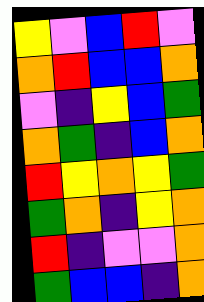[["yellow", "violet", "blue", "red", "violet"], ["orange", "red", "blue", "blue", "orange"], ["violet", "indigo", "yellow", "blue", "green"], ["orange", "green", "indigo", "blue", "orange"], ["red", "yellow", "orange", "yellow", "green"], ["green", "orange", "indigo", "yellow", "orange"], ["red", "indigo", "violet", "violet", "orange"], ["green", "blue", "blue", "indigo", "orange"]]